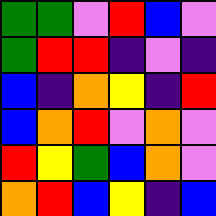[["green", "green", "violet", "red", "blue", "violet"], ["green", "red", "red", "indigo", "violet", "indigo"], ["blue", "indigo", "orange", "yellow", "indigo", "red"], ["blue", "orange", "red", "violet", "orange", "violet"], ["red", "yellow", "green", "blue", "orange", "violet"], ["orange", "red", "blue", "yellow", "indigo", "blue"]]